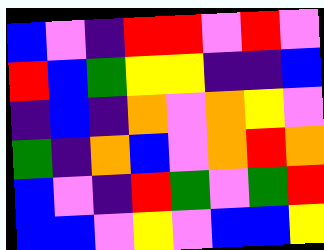[["blue", "violet", "indigo", "red", "red", "violet", "red", "violet"], ["red", "blue", "green", "yellow", "yellow", "indigo", "indigo", "blue"], ["indigo", "blue", "indigo", "orange", "violet", "orange", "yellow", "violet"], ["green", "indigo", "orange", "blue", "violet", "orange", "red", "orange"], ["blue", "violet", "indigo", "red", "green", "violet", "green", "red"], ["blue", "blue", "violet", "yellow", "violet", "blue", "blue", "yellow"]]